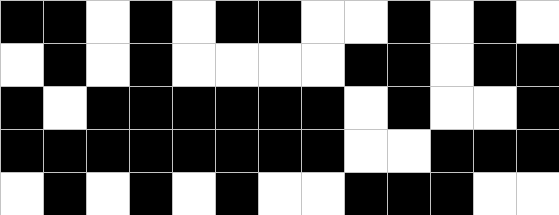[["black", "black", "white", "black", "white", "black", "black", "white", "white", "black", "white", "black", "white"], ["white", "black", "white", "black", "white", "white", "white", "white", "black", "black", "white", "black", "black"], ["black", "white", "black", "black", "black", "black", "black", "black", "white", "black", "white", "white", "black"], ["black", "black", "black", "black", "black", "black", "black", "black", "white", "white", "black", "black", "black"], ["white", "black", "white", "black", "white", "black", "white", "white", "black", "black", "black", "white", "white"]]